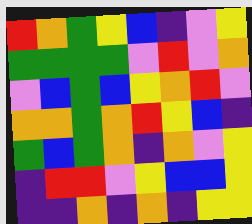[["red", "orange", "green", "yellow", "blue", "indigo", "violet", "yellow"], ["green", "green", "green", "green", "violet", "red", "violet", "orange"], ["violet", "blue", "green", "blue", "yellow", "orange", "red", "violet"], ["orange", "orange", "green", "orange", "red", "yellow", "blue", "indigo"], ["green", "blue", "green", "orange", "indigo", "orange", "violet", "yellow"], ["indigo", "red", "red", "violet", "yellow", "blue", "blue", "yellow"], ["indigo", "indigo", "orange", "indigo", "orange", "indigo", "yellow", "yellow"]]